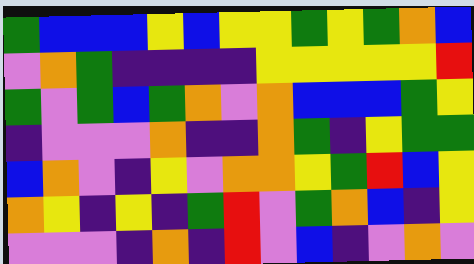[["green", "blue", "blue", "blue", "yellow", "blue", "yellow", "yellow", "green", "yellow", "green", "orange", "blue"], ["violet", "orange", "green", "indigo", "indigo", "indigo", "indigo", "yellow", "yellow", "yellow", "yellow", "yellow", "red"], ["green", "violet", "green", "blue", "green", "orange", "violet", "orange", "blue", "blue", "blue", "green", "yellow"], ["indigo", "violet", "violet", "violet", "orange", "indigo", "indigo", "orange", "green", "indigo", "yellow", "green", "green"], ["blue", "orange", "violet", "indigo", "yellow", "violet", "orange", "orange", "yellow", "green", "red", "blue", "yellow"], ["orange", "yellow", "indigo", "yellow", "indigo", "green", "red", "violet", "green", "orange", "blue", "indigo", "yellow"], ["violet", "violet", "violet", "indigo", "orange", "indigo", "red", "violet", "blue", "indigo", "violet", "orange", "violet"]]